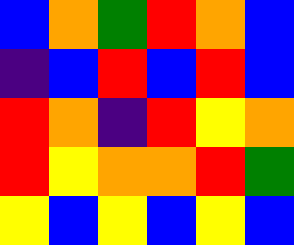[["blue", "orange", "green", "red", "orange", "blue"], ["indigo", "blue", "red", "blue", "red", "blue"], ["red", "orange", "indigo", "red", "yellow", "orange"], ["red", "yellow", "orange", "orange", "red", "green"], ["yellow", "blue", "yellow", "blue", "yellow", "blue"]]